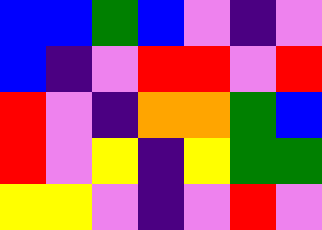[["blue", "blue", "green", "blue", "violet", "indigo", "violet"], ["blue", "indigo", "violet", "red", "red", "violet", "red"], ["red", "violet", "indigo", "orange", "orange", "green", "blue"], ["red", "violet", "yellow", "indigo", "yellow", "green", "green"], ["yellow", "yellow", "violet", "indigo", "violet", "red", "violet"]]